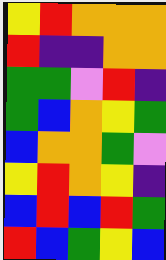[["yellow", "red", "orange", "orange", "orange"], ["red", "indigo", "indigo", "orange", "orange"], ["green", "green", "violet", "red", "indigo"], ["green", "blue", "orange", "yellow", "green"], ["blue", "orange", "orange", "green", "violet"], ["yellow", "red", "orange", "yellow", "indigo"], ["blue", "red", "blue", "red", "green"], ["red", "blue", "green", "yellow", "blue"]]